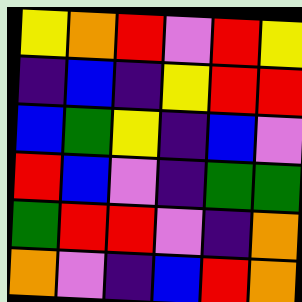[["yellow", "orange", "red", "violet", "red", "yellow"], ["indigo", "blue", "indigo", "yellow", "red", "red"], ["blue", "green", "yellow", "indigo", "blue", "violet"], ["red", "blue", "violet", "indigo", "green", "green"], ["green", "red", "red", "violet", "indigo", "orange"], ["orange", "violet", "indigo", "blue", "red", "orange"]]